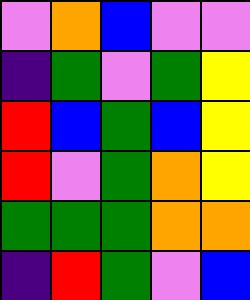[["violet", "orange", "blue", "violet", "violet"], ["indigo", "green", "violet", "green", "yellow"], ["red", "blue", "green", "blue", "yellow"], ["red", "violet", "green", "orange", "yellow"], ["green", "green", "green", "orange", "orange"], ["indigo", "red", "green", "violet", "blue"]]